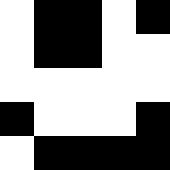[["white", "black", "black", "white", "black"], ["white", "black", "black", "white", "white"], ["white", "white", "white", "white", "white"], ["black", "white", "white", "white", "black"], ["white", "black", "black", "black", "black"]]